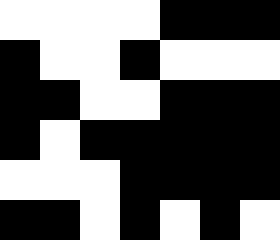[["white", "white", "white", "white", "black", "black", "black"], ["black", "white", "white", "black", "white", "white", "white"], ["black", "black", "white", "white", "black", "black", "black"], ["black", "white", "black", "black", "black", "black", "black"], ["white", "white", "white", "black", "black", "black", "black"], ["black", "black", "white", "black", "white", "black", "white"]]